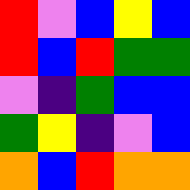[["red", "violet", "blue", "yellow", "blue"], ["red", "blue", "red", "green", "green"], ["violet", "indigo", "green", "blue", "blue"], ["green", "yellow", "indigo", "violet", "blue"], ["orange", "blue", "red", "orange", "orange"]]